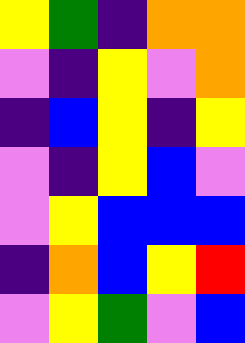[["yellow", "green", "indigo", "orange", "orange"], ["violet", "indigo", "yellow", "violet", "orange"], ["indigo", "blue", "yellow", "indigo", "yellow"], ["violet", "indigo", "yellow", "blue", "violet"], ["violet", "yellow", "blue", "blue", "blue"], ["indigo", "orange", "blue", "yellow", "red"], ["violet", "yellow", "green", "violet", "blue"]]